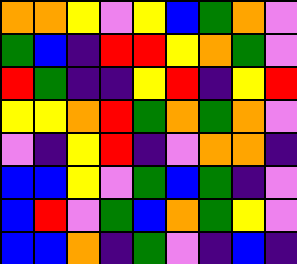[["orange", "orange", "yellow", "violet", "yellow", "blue", "green", "orange", "violet"], ["green", "blue", "indigo", "red", "red", "yellow", "orange", "green", "violet"], ["red", "green", "indigo", "indigo", "yellow", "red", "indigo", "yellow", "red"], ["yellow", "yellow", "orange", "red", "green", "orange", "green", "orange", "violet"], ["violet", "indigo", "yellow", "red", "indigo", "violet", "orange", "orange", "indigo"], ["blue", "blue", "yellow", "violet", "green", "blue", "green", "indigo", "violet"], ["blue", "red", "violet", "green", "blue", "orange", "green", "yellow", "violet"], ["blue", "blue", "orange", "indigo", "green", "violet", "indigo", "blue", "indigo"]]